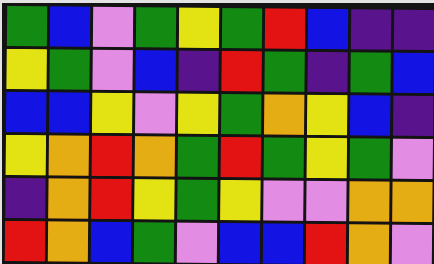[["green", "blue", "violet", "green", "yellow", "green", "red", "blue", "indigo", "indigo"], ["yellow", "green", "violet", "blue", "indigo", "red", "green", "indigo", "green", "blue"], ["blue", "blue", "yellow", "violet", "yellow", "green", "orange", "yellow", "blue", "indigo"], ["yellow", "orange", "red", "orange", "green", "red", "green", "yellow", "green", "violet"], ["indigo", "orange", "red", "yellow", "green", "yellow", "violet", "violet", "orange", "orange"], ["red", "orange", "blue", "green", "violet", "blue", "blue", "red", "orange", "violet"]]